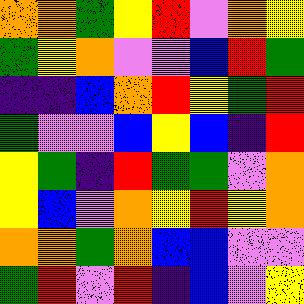[["orange", "orange", "green", "yellow", "red", "violet", "orange", "yellow"], ["green", "yellow", "orange", "violet", "violet", "blue", "red", "green"], ["indigo", "indigo", "blue", "orange", "red", "yellow", "green", "red"], ["green", "violet", "violet", "blue", "yellow", "blue", "indigo", "red"], ["yellow", "green", "indigo", "red", "green", "green", "violet", "orange"], ["yellow", "blue", "violet", "orange", "yellow", "red", "yellow", "orange"], ["orange", "orange", "green", "orange", "blue", "blue", "violet", "violet"], ["green", "red", "violet", "red", "indigo", "blue", "violet", "yellow"]]